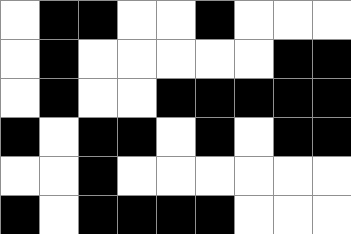[["white", "black", "black", "white", "white", "black", "white", "white", "white"], ["white", "black", "white", "white", "white", "white", "white", "black", "black"], ["white", "black", "white", "white", "black", "black", "black", "black", "black"], ["black", "white", "black", "black", "white", "black", "white", "black", "black"], ["white", "white", "black", "white", "white", "white", "white", "white", "white"], ["black", "white", "black", "black", "black", "black", "white", "white", "white"]]